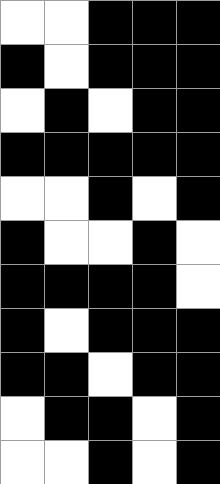[["white", "white", "black", "black", "black"], ["black", "white", "black", "black", "black"], ["white", "black", "white", "black", "black"], ["black", "black", "black", "black", "black"], ["white", "white", "black", "white", "black"], ["black", "white", "white", "black", "white"], ["black", "black", "black", "black", "white"], ["black", "white", "black", "black", "black"], ["black", "black", "white", "black", "black"], ["white", "black", "black", "white", "black"], ["white", "white", "black", "white", "black"]]